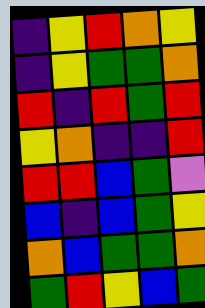[["indigo", "yellow", "red", "orange", "yellow"], ["indigo", "yellow", "green", "green", "orange"], ["red", "indigo", "red", "green", "red"], ["yellow", "orange", "indigo", "indigo", "red"], ["red", "red", "blue", "green", "violet"], ["blue", "indigo", "blue", "green", "yellow"], ["orange", "blue", "green", "green", "orange"], ["green", "red", "yellow", "blue", "green"]]